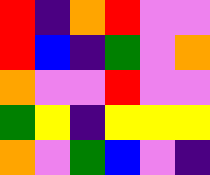[["red", "indigo", "orange", "red", "violet", "violet"], ["red", "blue", "indigo", "green", "violet", "orange"], ["orange", "violet", "violet", "red", "violet", "violet"], ["green", "yellow", "indigo", "yellow", "yellow", "yellow"], ["orange", "violet", "green", "blue", "violet", "indigo"]]